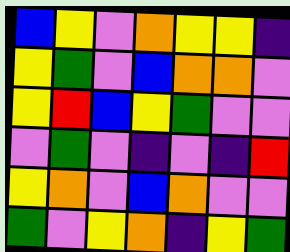[["blue", "yellow", "violet", "orange", "yellow", "yellow", "indigo"], ["yellow", "green", "violet", "blue", "orange", "orange", "violet"], ["yellow", "red", "blue", "yellow", "green", "violet", "violet"], ["violet", "green", "violet", "indigo", "violet", "indigo", "red"], ["yellow", "orange", "violet", "blue", "orange", "violet", "violet"], ["green", "violet", "yellow", "orange", "indigo", "yellow", "green"]]